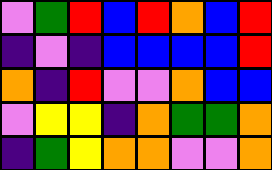[["violet", "green", "red", "blue", "red", "orange", "blue", "red"], ["indigo", "violet", "indigo", "blue", "blue", "blue", "blue", "red"], ["orange", "indigo", "red", "violet", "violet", "orange", "blue", "blue"], ["violet", "yellow", "yellow", "indigo", "orange", "green", "green", "orange"], ["indigo", "green", "yellow", "orange", "orange", "violet", "violet", "orange"]]